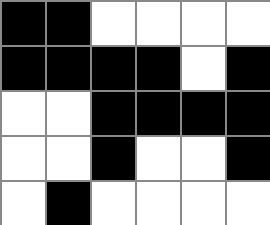[["black", "black", "white", "white", "white", "white"], ["black", "black", "black", "black", "white", "black"], ["white", "white", "black", "black", "black", "black"], ["white", "white", "black", "white", "white", "black"], ["white", "black", "white", "white", "white", "white"]]